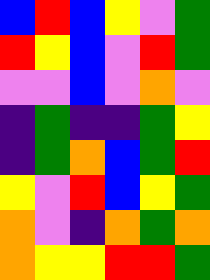[["blue", "red", "blue", "yellow", "violet", "green"], ["red", "yellow", "blue", "violet", "red", "green"], ["violet", "violet", "blue", "violet", "orange", "violet"], ["indigo", "green", "indigo", "indigo", "green", "yellow"], ["indigo", "green", "orange", "blue", "green", "red"], ["yellow", "violet", "red", "blue", "yellow", "green"], ["orange", "violet", "indigo", "orange", "green", "orange"], ["orange", "yellow", "yellow", "red", "red", "green"]]